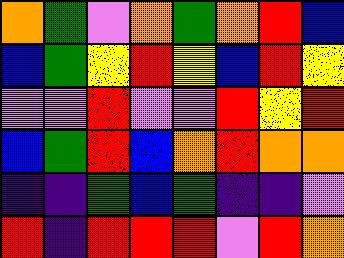[["orange", "green", "violet", "orange", "green", "orange", "red", "blue"], ["blue", "green", "yellow", "red", "yellow", "blue", "red", "yellow"], ["violet", "violet", "red", "violet", "violet", "red", "yellow", "red"], ["blue", "green", "red", "blue", "orange", "red", "orange", "orange"], ["indigo", "indigo", "green", "blue", "green", "indigo", "indigo", "violet"], ["red", "indigo", "red", "red", "red", "violet", "red", "orange"]]